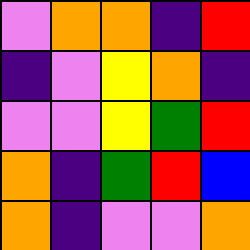[["violet", "orange", "orange", "indigo", "red"], ["indigo", "violet", "yellow", "orange", "indigo"], ["violet", "violet", "yellow", "green", "red"], ["orange", "indigo", "green", "red", "blue"], ["orange", "indigo", "violet", "violet", "orange"]]